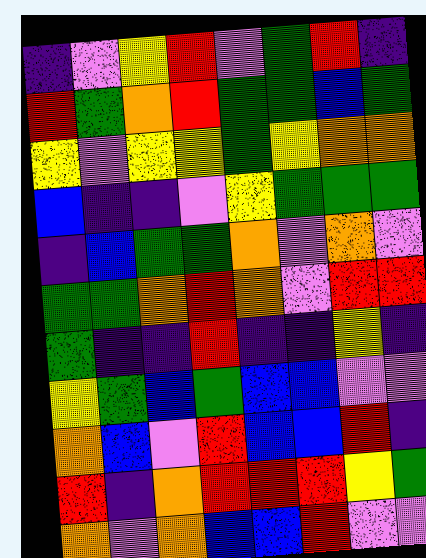[["indigo", "violet", "yellow", "red", "violet", "green", "red", "indigo"], ["red", "green", "orange", "red", "green", "green", "blue", "green"], ["yellow", "violet", "yellow", "yellow", "green", "yellow", "orange", "orange"], ["blue", "indigo", "indigo", "violet", "yellow", "green", "green", "green"], ["indigo", "blue", "green", "green", "orange", "violet", "orange", "violet"], ["green", "green", "orange", "red", "orange", "violet", "red", "red"], ["green", "indigo", "indigo", "red", "indigo", "indigo", "yellow", "indigo"], ["yellow", "green", "blue", "green", "blue", "blue", "violet", "violet"], ["orange", "blue", "violet", "red", "blue", "blue", "red", "indigo"], ["red", "indigo", "orange", "red", "red", "red", "yellow", "green"], ["orange", "violet", "orange", "blue", "blue", "red", "violet", "violet"]]